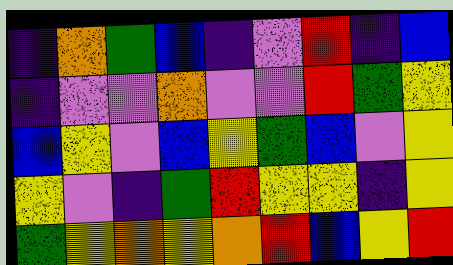[["indigo", "orange", "green", "blue", "indigo", "violet", "red", "indigo", "blue"], ["indigo", "violet", "violet", "orange", "violet", "violet", "red", "green", "yellow"], ["blue", "yellow", "violet", "blue", "yellow", "green", "blue", "violet", "yellow"], ["yellow", "violet", "indigo", "green", "red", "yellow", "yellow", "indigo", "yellow"], ["green", "yellow", "orange", "yellow", "orange", "red", "blue", "yellow", "red"]]